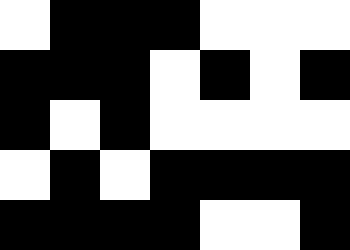[["white", "black", "black", "black", "white", "white", "white"], ["black", "black", "black", "white", "black", "white", "black"], ["black", "white", "black", "white", "white", "white", "white"], ["white", "black", "white", "black", "black", "black", "black"], ["black", "black", "black", "black", "white", "white", "black"]]